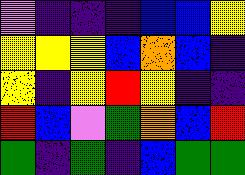[["violet", "indigo", "indigo", "indigo", "blue", "blue", "yellow"], ["yellow", "yellow", "yellow", "blue", "orange", "blue", "indigo"], ["yellow", "indigo", "yellow", "red", "yellow", "indigo", "indigo"], ["red", "blue", "violet", "green", "orange", "blue", "red"], ["green", "indigo", "green", "indigo", "blue", "green", "green"]]